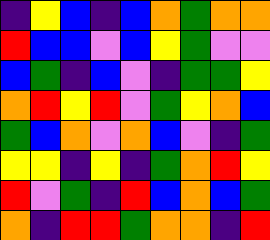[["indigo", "yellow", "blue", "indigo", "blue", "orange", "green", "orange", "orange"], ["red", "blue", "blue", "violet", "blue", "yellow", "green", "violet", "violet"], ["blue", "green", "indigo", "blue", "violet", "indigo", "green", "green", "yellow"], ["orange", "red", "yellow", "red", "violet", "green", "yellow", "orange", "blue"], ["green", "blue", "orange", "violet", "orange", "blue", "violet", "indigo", "green"], ["yellow", "yellow", "indigo", "yellow", "indigo", "green", "orange", "red", "yellow"], ["red", "violet", "green", "indigo", "red", "blue", "orange", "blue", "green"], ["orange", "indigo", "red", "red", "green", "orange", "orange", "indigo", "red"]]